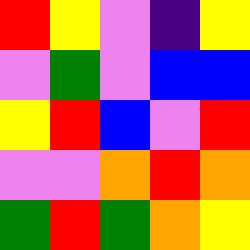[["red", "yellow", "violet", "indigo", "yellow"], ["violet", "green", "violet", "blue", "blue"], ["yellow", "red", "blue", "violet", "red"], ["violet", "violet", "orange", "red", "orange"], ["green", "red", "green", "orange", "yellow"]]